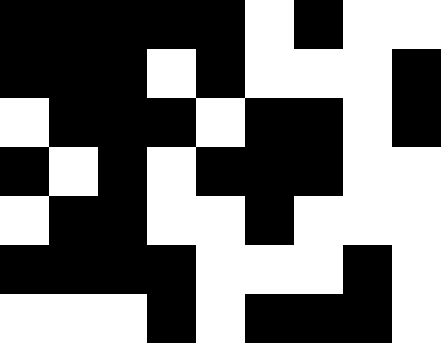[["black", "black", "black", "black", "black", "white", "black", "white", "white"], ["black", "black", "black", "white", "black", "white", "white", "white", "black"], ["white", "black", "black", "black", "white", "black", "black", "white", "black"], ["black", "white", "black", "white", "black", "black", "black", "white", "white"], ["white", "black", "black", "white", "white", "black", "white", "white", "white"], ["black", "black", "black", "black", "white", "white", "white", "black", "white"], ["white", "white", "white", "black", "white", "black", "black", "black", "white"]]